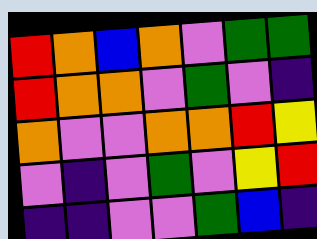[["red", "orange", "blue", "orange", "violet", "green", "green"], ["red", "orange", "orange", "violet", "green", "violet", "indigo"], ["orange", "violet", "violet", "orange", "orange", "red", "yellow"], ["violet", "indigo", "violet", "green", "violet", "yellow", "red"], ["indigo", "indigo", "violet", "violet", "green", "blue", "indigo"]]